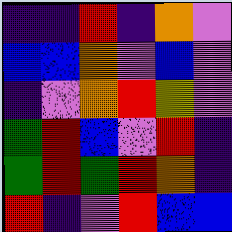[["indigo", "indigo", "red", "indigo", "orange", "violet"], ["blue", "blue", "orange", "violet", "blue", "violet"], ["indigo", "violet", "orange", "red", "yellow", "violet"], ["green", "red", "blue", "violet", "red", "indigo"], ["green", "red", "green", "red", "orange", "indigo"], ["red", "indigo", "violet", "red", "blue", "blue"]]